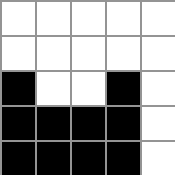[["white", "white", "white", "white", "white"], ["white", "white", "white", "white", "white"], ["black", "white", "white", "black", "white"], ["black", "black", "black", "black", "white"], ["black", "black", "black", "black", "white"]]